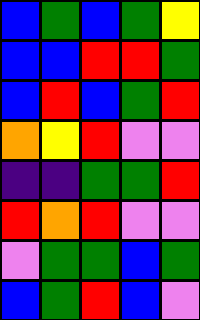[["blue", "green", "blue", "green", "yellow"], ["blue", "blue", "red", "red", "green"], ["blue", "red", "blue", "green", "red"], ["orange", "yellow", "red", "violet", "violet"], ["indigo", "indigo", "green", "green", "red"], ["red", "orange", "red", "violet", "violet"], ["violet", "green", "green", "blue", "green"], ["blue", "green", "red", "blue", "violet"]]